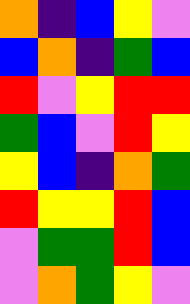[["orange", "indigo", "blue", "yellow", "violet"], ["blue", "orange", "indigo", "green", "blue"], ["red", "violet", "yellow", "red", "red"], ["green", "blue", "violet", "red", "yellow"], ["yellow", "blue", "indigo", "orange", "green"], ["red", "yellow", "yellow", "red", "blue"], ["violet", "green", "green", "red", "blue"], ["violet", "orange", "green", "yellow", "violet"]]